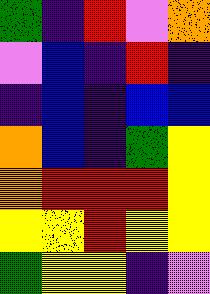[["green", "indigo", "red", "violet", "orange"], ["violet", "blue", "indigo", "red", "indigo"], ["indigo", "blue", "indigo", "blue", "blue"], ["orange", "blue", "indigo", "green", "yellow"], ["orange", "red", "red", "red", "yellow"], ["yellow", "yellow", "red", "yellow", "yellow"], ["green", "yellow", "yellow", "indigo", "violet"]]